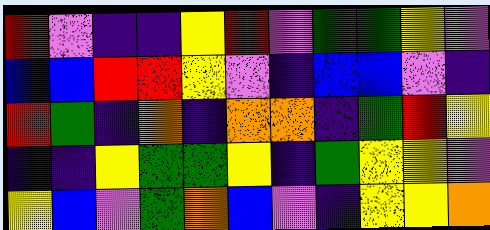[["red", "violet", "indigo", "indigo", "yellow", "red", "violet", "green", "green", "yellow", "violet"], ["blue", "blue", "red", "red", "yellow", "violet", "indigo", "blue", "blue", "violet", "indigo"], ["red", "green", "indigo", "orange", "indigo", "orange", "orange", "indigo", "green", "red", "yellow"], ["indigo", "indigo", "yellow", "green", "green", "yellow", "indigo", "green", "yellow", "yellow", "violet"], ["yellow", "blue", "violet", "green", "orange", "blue", "violet", "indigo", "yellow", "yellow", "orange"]]